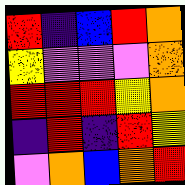[["red", "indigo", "blue", "red", "orange"], ["yellow", "violet", "violet", "violet", "orange"], ["red", "red", "red", "yellow", "orange"], ["indigo", "red", "indigo", "red", "yellow"], ["violet", "orange", "blue", "orange", "red"]]